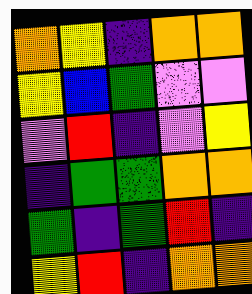[["orange", "yellow", "indigo", "orange", "orange"], ["yellow", "blue", "green", "violet", "violet"], ["violet", "red", "indigo", "violet", "yellow"], ["indigo", "green", "green", "orange", "orange"], ["green", "indigo", "green", "red", "indigo"], ["yellow", "red", "indigo", "orange", "orange"]]